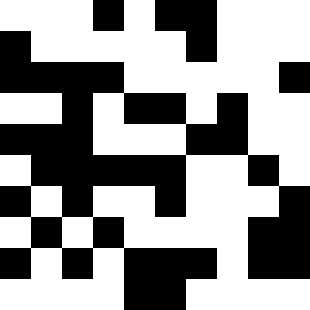[["white", "white", "white", "black", "white", "black", "black", "white", "white", "white"], ["black", "white", "white", "white", "white", "white", "black", "white", "white", "white"], ["black", "black", "black", "black", "white", "white", "white", "white", "white", "black"], ["white", "white", "black", "white", "black", "black", "white", "black", "white", "white"], ["black", "black", "black", "white", "white", "white", "black", "black", "white", "white"], ["white", "black", "black", "black", "black", "black", "white", "white", "black", "white"], ["black", "white", "black", "white", "white", "black", "white", "white", "white", "black"], ["white", "black", "white", "black", "white", "white", "white", "white", "black", "black"], ["black", "white", "black", "white", "black", "black", "black", "white", "black", "black"], ["white", "white", "white", "white", "black", "black", "white", "white", "white", "white"]]